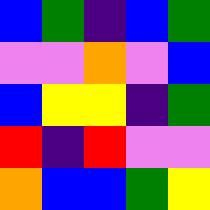[["blue", "green", "indigo", "blue", "green"], ["violet", "violet", "orange", "violet", "blue"], ["blue", "yellow", "yellow", "indigo", "green"], ["red", "indigo", "red", "violet", "violet"], ["orange", "blue", "blue", "green", "yellow"]]